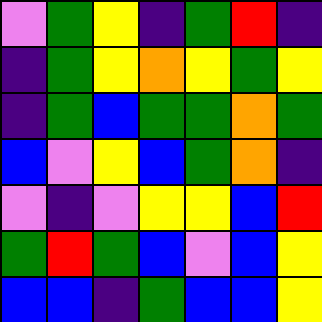[["violet", "green", "yellow", "indigo", "green", "red", "indigo"], ["indigo", "green", "yellow", "orange", "yellow", "green", "yellow"], ["indigo", "green", "blue", "green", "green", "orange", "green"], ["blue", "violet", "yellow", "blue", "green", "orange", "indigo"], ["violet", "indigo", "violet", "yellow", "yellow", "blue", "red"], ["green", "red", "green", "blue", "violet", "blue", "yellow"], ["blue", "blue", "indigo", "green", "blue", "blue", "yellow"]]